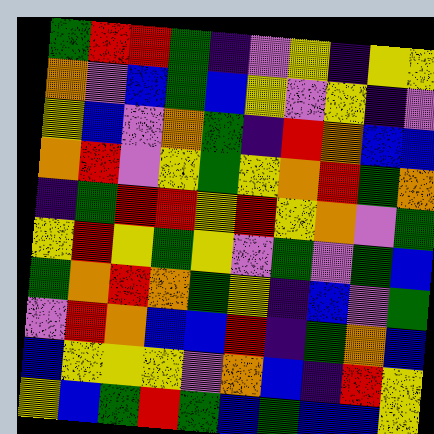[["green", "red", "red", "green", "indigo", "violet", "yellow", "indigo", "yellow", "yellow"], ["orange", "violet", "blue", "green", "blue", "yellow", "violet", "yellow", "indigo", "violet"], ["yellow", "blue", "violet", "orange", "green", "indigo", "red", "orange", "blue", "blue"], ["orange", "red", "violet", "yellow", "green", "yellow", "orange", "red", "green", "orange"], ["indigo", "green", "red", "red", "yellow", "red", "yellow", "orange", "violet", "green"], ["yellow", "red", "yellow", "green", "yellow", "violet", "green", "violet", "green", "blue"], ["green", "orange", "red", "orange", "green", "yellow", "indigo", "blue", "violet", "green"], ["violet", "red", "orange", "blue", "blue", "red", "indigo", "green", "orange", "blue"], ["blue", "yellow", "yellow", "yellow", "violet", "orange", "blue", "indigo", "red", "yellow"], ["yellow", "blue", "green", "red", "green", "blue", "green", "blue", "blue", "yellow"]]